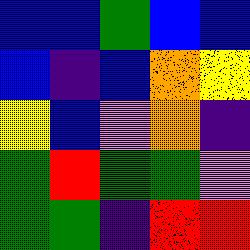[["blue", "blue", "green", "blue", "blue"], ["blue", "indigo", "blue", "orange", "yellow"], ["yellow", "blue", "violet", "orange", "indigo"], ["green", "red", "green", "green", "violet"], ["green", "green", "indigo", "red", "red"]]